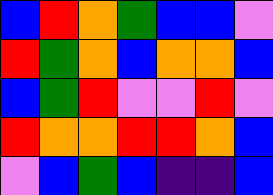[["blue", "red", "orange", "green", "blue", "blue", "violet"], ["red", "green", "orange", "blue", "orange", "orange", "blue"], ["blue", "green", "red", "violet", "violet", "red", "violet"], ["red", "orange", "orange", "red", "red", "orange", "blue"], ["violet", "blue", "green", "blue", "indigo", "indigo", "blue"]]